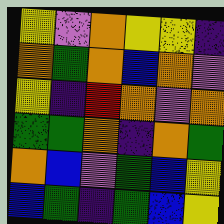[["yellow", "violet", "orange", "yellow", "yellow", "indigo"], ["orange", "green", "orange", "blue", "orange", "violet"], ["yellow", "indigo", "red", "orange", "violet", "orange"], ["green", "green", "orange", "indigo", "orange", "green"], ["orange", "blue", "violet", "green", "blue", "yellow"], ["blue", "green", "indigo", "green", "blue", "yellow"]]